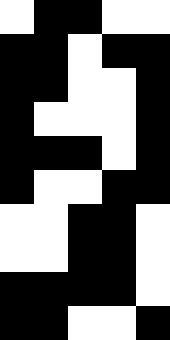[["white", "black", "black", "white", "white"], ["black", "black", "white", "black", "black"], ["black", "black", "white", "white", "black"], ["black", "white", "white", "white", "black"], ["black", "black", "black", "white", "black"], ["black", "white", "white", "black", "black"], ["white", "white", "black", "black", "white"], ["white", "white", "black", "black", "white"], ["black", "black", "black", "black", "white"], ["black", "black", "white", "white", "black"]]